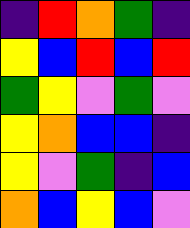[["indigo", "red", "orange", "green", "indigo"], ["yellow", "blue", "red", "blue", "red"], ["green", "yellow", "violet", "green", "violet"], ["yellow", "orange", "blue", "blue", "indigo"], ["yellow", "violet", "green", "indigo", "blue"], ["orange", "blue", "yellow", "blue", "violet"]]